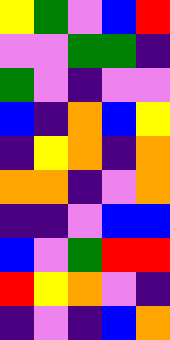[["yellow", "green", "violet", "blue", "red"], ["violet", "violet", "green", "green", "indigo"], ["green", "violet", "indigo", "violet", "violet"], ["blue", "indigo", "orange", "blue", "yellow"], ["indigo", "yellow", "orange", "indigo", "orange"], ["orange", "orange", "indigo", "violet", "orange"], ["indigo", "indigo", "violet", "blue", "blue"], ["blue", "violet", "green", "red", "red"], ["red", "yellow", "orange", "violet", "indigo"], ["indigo", "violet", "indigo", "blue", "orange"]]